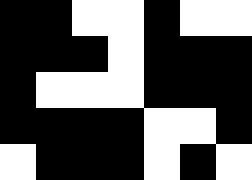[["black", "black", "white", "white", "black", "white", "white"], ["black", "black", "black", "white", "black", "black", "black"], ["black", "white", "white", "white", "black", "black", "black"], ["black", "black", "black", "black", "white", "white", "black"], ["white", "black", "black", "black", "white", "black", "white"]]